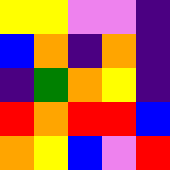[["yellow", "yellow", "violet", "violet", "indigo"], ["blue", "orange", "indigo", "orange", "indigo"], ["indigo", "green", "orange", "yellow", "indigo"], ["red", "orange", "red", "red", "blue"], ["orange", "yellow", "blue", "violet", "red"]]